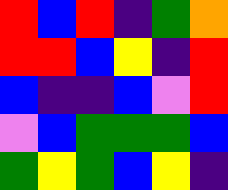[["red", "blue", "red", "indigo", "green", "orange"], ["red", "red", "blue", "yellow", "indigo", "red"], ["blue", "indigo", "indigo", "blue", "violet", "red"], ["violet", "blue", "green", "green", "green", "blue"], ["green", "yellow", "green", "blue", "yellow", "indigo"]]